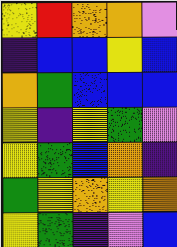[["yellow", "red", "orange", "orange", "violet"], ["indigo", "blue", "blue", "yellow", "blue"], ["orange", "green", "blue", "blue", "blue"], ["yellow", "indigo", "yellow", "green", "violet"], ["yellow", "green", "blue", "orange", "indigo"], ["green", "yellow", "orange", "yellow", "orange"], ["yellow", "green", "indigo", "violet", "blue"]]